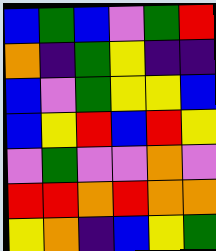[["blue", "green", "blue", "violet", "green", "red"], ["orange", "indigo", "green", "yellow", "indigo", "indigo"], ["blue", "violet", "green", "yellow", "yellow", "blue"], ["blue", "yellow", "red", "blue", "red", "yellow"], ["violet", "green", "violet", "violet", "orange", "violet"], ["red", "red", "orange", "red", "orange", "orange"], ["yellow", "orange", "indigo", "blue", "yellow", "green"]]